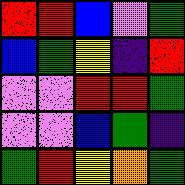[["red", "red", "blue", "violet", "green"], ["blue", "green", "yellow", "indigo", "red"], ["violet", "violet", "red", "red", "green"], ["violet", "violet", "blue", "green", "indigo"], ["green", "red", "yellow", "orange", "green"]]